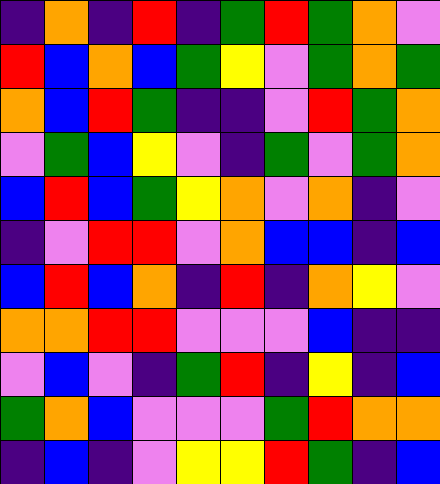[["indigo", "orange", "indigo", "red", "indigo", "green", "red", "green", "orange", "violet"], ["red", "blue", "orange", "blue", "green", "yellow", "violet", "green", "orange", "green"], ["orange", "blue", "red", "green", "indigo", "indigo", "violet", "red", "green", "orange"], ["violet", "green", "blue", "yellow", "violet", "indigo", "green", "violet", "green", "orange"], ["blue", "red", "blue", "green", "yellow", "orange", "violet", "orange", "indigo", "violet"], ["indigo", "violet", "red", "red", "violet", "orange", "blue", "blue", "indigo", "blue"], ["blue", "red", "blue", "orange", "indigo", "red", "indigo", "orange", "yellow", "violet"], ["orange", "orange", "red", "red", "violet", "violet", "violet", "blue", "indigo", "indigo"], ["violet", "blue", "violet", "indigo", "green", "red", "indigo", "yellow", "indigo", "blue"], ["green", "orange", "blue", "violet", "violet", "violet", "green", "red", "orange", "orange"], ["indigo", "blue", "indigo", "violet", "yellow", "yellow", "red", "green", "indigo", "blue"]]